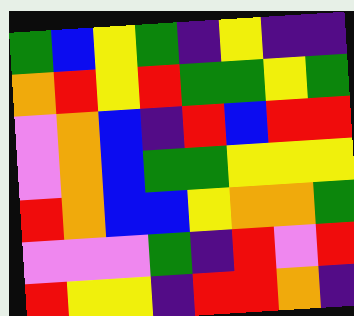[["green", "blue", "yellow", "green", "indigo", "yellow", "indigo", "indigo"], ["orange", "red", "yellow", "red", "green", "green", "yellow", "green"], ["violet", "orange", "blue", "indigo", "red", "blue", "red", "red"], ["violet", "orange", "blue", "green", "green", "yellow", "yellow", "yellow"], ["red", "orange", "blue", "blue", "yellow", "orange", "orange", "green"], ["violet", "violet", "violet", "green", "indigo", "red", "violet", "red"], ["red", "yellow", "yellow", "indigo", "red", "red", "orange", "indigo"]]